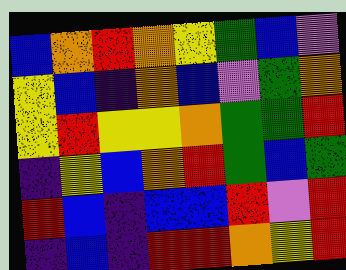[["blue", "orange", "red", "orange", "yellow", "green", "blue", "violet"], ["yellow", "blue", "indigo", "orange", "blue", "violet", "green", "orange"], ["yellow", "red", "yellow", "yellow", "orange", "green", "green", "red"], ["indigo", "yellow", "blue", "orange", "red", "green", "blue", "green"], ["red", "blue", "indigo", "blue", "blue", "red", "violet", "red"], ["indigo", "blue", "indigo", "red", "red", "orange", "yellow", "red"]]